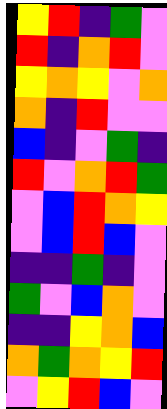[["yellow", "red", "indigo", "green", "violet"], ["red", "indigo", "orange", "red", "violet"], ["yellow", "orange", "yellow", "violet", "orange"], ["orange", "indigo", "red", "violet", "violet"], ["blue", "indigo", "violet", "green", "indigo"], ["red", "violet", "orange", "red", "green"], ["violet", "blue", "red", "orange", "yellow"], ["violet", "blue", "red", "blue", "violet"], ["indigo", "indigo", "green", "indigo", "violet"], ["green", "violet", "blue", "orange", "violet"], ["indigo", "indigo", "yellow", "orange", "blue"], ["orange", "green", "orange", "yellow", "red"], ["violet", "yellow", "red", "blue", "violet"]]